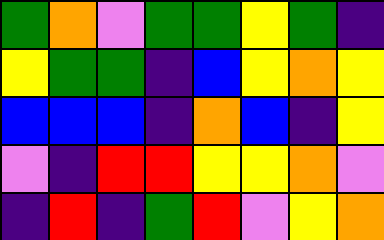[["green", "orange", "violet", "green", "green", "yellow", "green", "indigo"], ["yellow", "green", "green", "indigo", "blue", "yellow", "orange", "yellow"], ["blue", "blue", "blue", "indigo", "orange", "blue", "indigo", "yellow"], ["violet", "indigo", "red", "red", "yellow", "yellow", "orange", "violet"], ["indigo", "red", "indigo", "green", "red", "violet", "yellow", "orange"]]